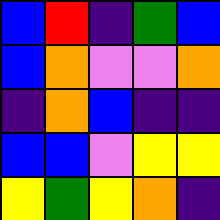[["blue", "red", "indigo", "green", "blue"], ["blue", "orange", "violet", "violet", "orange"], ["indigo", "orange", "blue", "indigo", "indigo"], ["blue", "blue", "violet", "yellow", "yellow"], ["yellow", "green", "yellow", "orange", "indigo"]]